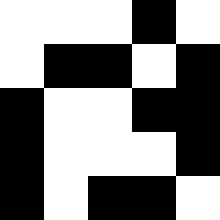[["white", "white", "white", "black", "white"], ["white", "black", "black", "white", "black"], ["black", "white", "white", "black", "black"], ["black", "white", "white", "white", "black"], ["black", "white", "black", "black", "white"]]